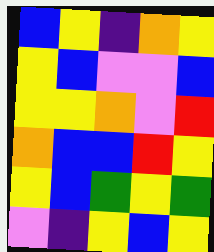[["blue", "yellow", "indigo", "orange", "yellow"], ["yellow", "blue", "violet", "violet", "blue"], ["yellow", "yellow", "orange", "violet", "red"], ["orange", "blue", "blue", "red", "yellow"], ["yellow", "blue", "green", "yellow", "green"], ["violet", "indigo", "yellow", "blue", "yellow"]]